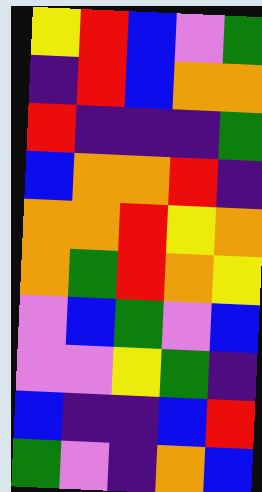[["yellow", "red", "blue", "violet", "green"], ["indigo", "red", "blue", "orange", "orange"], ["red", "indigo", "indigo", "indigo", "green"], ["blue", "orange", "orange", "red", "indigo"], ["orange", "orange", "red", "yellow", "orange"], ["orange", "green", "red", "orange", "yellow"], ["violet", "blue", "green", "violet", "blue"], ["violet", "violet", "yellow", "green", "indigo"], ["blue", "indigo", "indigo", "blue", "red"], ["green", "violet", "indigo", "orange", "blue"]]